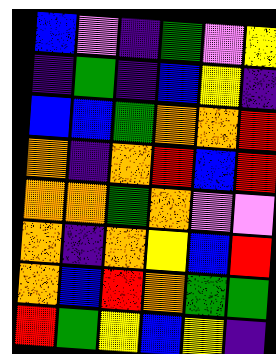[["blue", "violet", "indigo", "green", "violet", "yellow"], ["indigo", "green", "indigo", "blue", "yellow", "indigo"], ["blue", "blue", "green", "orange", "orange", "red"], ["orange", "indigo", "orange", "red", "blue", "red"], ["orange", "orange", "green", "orange", "violet", "violet"], ["orange", "indigo", "orange", "yellow", "blue", "red"], ["orange", "blue", "red", "orange", "green", "green"], ["red", "green", "yellow", "blue", "yellow", "indigo"]]